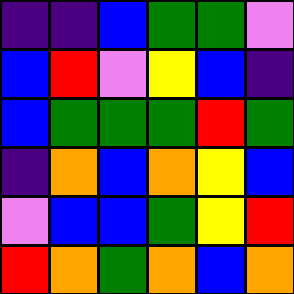[["indigo", "indigo", "blue", "green", "green", "violet"], ["blue", "red", "violet", "yellow", "blue", "indigo"], ["blue", "green", "green", "green", "red", "green"], ["indigo", "orange", "blue", "orange", "yellow", "blue"], ["violet", "blue", "blue", "green", "yellow", "red"], ["red", "orange", "green", "orange", "blue", "orange"]]